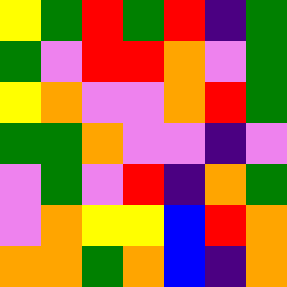[["yellow", "green", "red", "green", "red", "indigo", "green"], ["green", "violet", "red", "red", "orange", "violet", "green"], ["yellow", "orange", "violet", "violet", "orange", "red", "green"], ["green", "green", "orange", "violet", "violet", "indigo", "violet"], ["violet", "green", "violet", "red", "indigo", "orange", "green"], ["violet", "orange", "yellow", "yellow", "blue", "red", "orange"], ["orange", "orange", "green", "orange", "blue", "indigo", "orange"]]